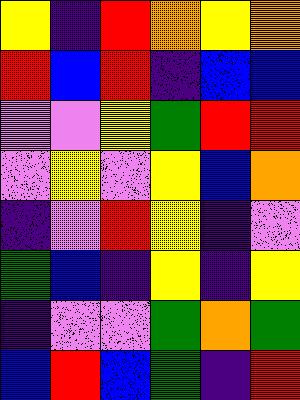[["yellow", "indigo", "red", "orange", "yellow", "orange"], ["red", "blue", "red", "indigo", "blue", "blue"], ["violet", "violet", "yellow", "green", "red", "red"], ["violet", "yellow", "violet", "yellow", "blue", "orange"], ["indigo", "violet", "red", "yellow", "indigo", "violet"], ["green", "blue", "indigo", "yellow", "indigo", "yellow"], ["indigo", "violet", "violet", "green", "orange", "green"], ["blue", "red", "blue", "green", "indigo", "red"]]